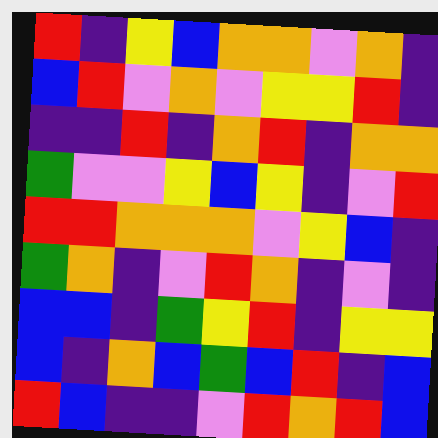[["red", "indigo", "yellow", "blue", "orange", "orange", "violet", "orange", "indigo"], ["blue", "red", "violet", "orange", "violet", "yellow", "yellow", "red", "indigo"], ["indigo", "indigo", "red", "indigo", "orange", "red", "indigo", "orange", "orange"], ["green", "violet", "violet", "yellow", "blue", "yellow", "indigo", "violet", "red"], ["red", "red", "orange", "orange", "orange", "violet", "yellow", "blue", "indigo"], ["green", "orange", "indigo", "violet", "red", "orange", "indigo", "violet", "indigo"], ["blue", "blue", "indigo", "green", "yellow", "red", "indigo", "yellow", "yellow"], ["blue", "indigo", "orange", "blue", "green", "blue", "red", "indigo", "blue"], ["red", "blue", "indigo", "indigo", "violet", "red", "orange", "red", "blue"]]